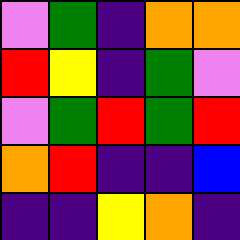[["violet", "green", "indigo", "orange", "orange"], ["red", "yellow", "indigo", "green", "violet"], ["violet", "green", "red", "green", "red"], ["orange", "red", "indigo", "indigo", "blue"], ["indigo", "indigo", "yellow", "orange", "indigo"]]